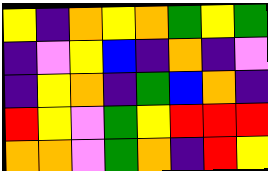[["yellow", "indigo", "orange", "yellow", "orange", "green", "yellow", "green"], ["indigo", "violet", "yellow", "blue", "indigo", "orange", "indigo", "violet"], ["indigo", "yellow", "orange", "indigo", "green", "blue", "orange", "indigo"], ["red", "yellow", "violet", "green", "yellow", "red", "red", "red"], ["orange", "orange", "violet", "green", "orange", "indigo", "red", "yellow"]]